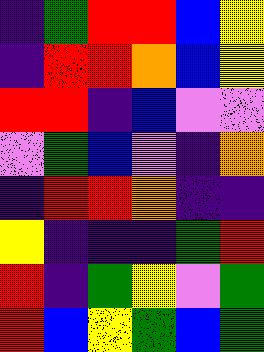[["indigo", "green", "red", "red", "blue", "yellow"], ["indigo", "red", "red", "orange", "blue", "yellow"], ["red", "red", "indigo", "blue", "violet", "violet"], ["violet", "green", "blue", "violet", "indigo", "orange"], ["indigo", "red", "red", "orange", "indigo", "indigo"], ["yellow", "indigo", "indigo", "indigo", "green", "red"], ["red", "indigo", "green", "yellow", "violet", "green"], ["red", "blue", "yellow", "green", "blue", "green"]]